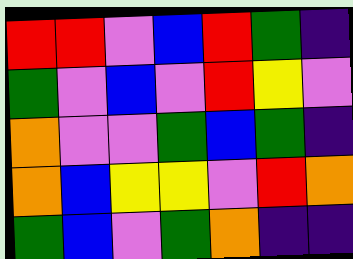[["red", "red", "violet", "blue", "red", "green", "indigo"], ["green", "violet", "blue", "violet", "red", "yellow", "violet"], ["orange", "violet", "violet", "green", "blue", "green", "indigo"], ["orange", "blue", "yellow", "yellow", "violet", "red", "orange"], ["green", "blue", "violet", "green", "orange", "indigo", "indigo"]]